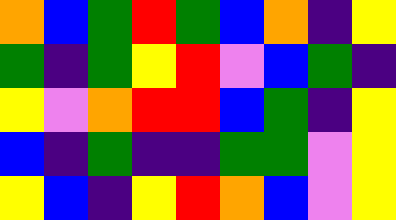[["orange", "blue", "green", "red", "green", "blue", "orange", "indigo", "yellow"], ["green", "indigo", "green", "yellow", "red", "violet", "blue", "green", "indigo"], ["yellow", "violet", "orange", "red", "red", "blue", "green", "indigo", "yellow"], ["blue", "indigo", "green", "indigo", "indigo", "green", "green", "violet", "yellow"], ["yellow", "blue", "indigo", "yellow", "red", "orange", "blue", "violet", "yellow"]]